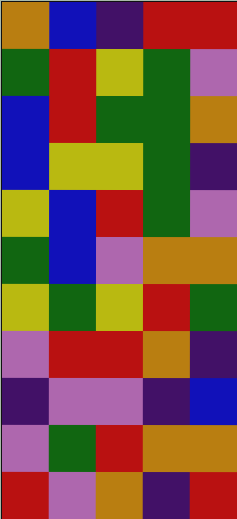[["orange", "blue", "indigo", "red", "red"], ["green", "red", "yellow", "green", "violet"], ["blue", "red", "green", "green", "orange"], ["blue", "yellow", "yellow", "green", "indigo"], ["yellow", "blue", "red", "green", "violet"], ["green", "blue", "violet", "orange", "orange"], ["yellow", "green", "yellow", "red", "green"], ["violet", "red", "red", "orange", "indigo"], ["indigo", "violet", "violet", "indigo", "blue"], ["violet", "green", "red", "orange", "orange"], ["red", "violet", "orange", "indigo", "red"]]